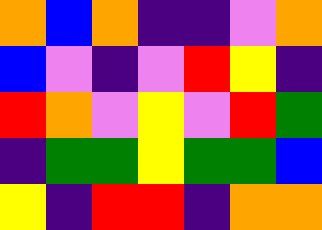[["orange", "blue", "orange", "indigo", "indigo", "violet", "orange"], ["blue", "violet", "indigo", "violet", "red", "yellow", "indigo"], ["red", "orange", "violet", "yellow", "violet", "red", "green"], ["indigo", "green", "green", "yellow", "green", "green", "blue"], ["yellow", "indigo", "red", "red", "indigo", "orange", "orange"]]